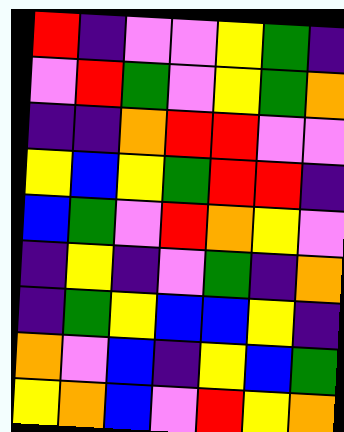[["red", "indigo", "violet", "violet", "yellow", "green", "indigo"], ["violet", "red", "green", "violet", "yellow", "green", "orange"], ["indigo", "indigo", "orange", "red", "red", "violet", "violet"], ["yellow", "blue", "yellow", "green", "red", "red", "indigo"], ["blue", "green", "violet", "red", "orange", "yellow", "violet"], ["indigo", "yellow", "indigo", "violet", "green", "indigo", "orange"], ["indigo", "green", "yellow", "blue", "blue", "yellow", "indigo"], ["orange", "violet", "blue", "indigo", "yellow", "blue", "green"], ["yellow", "orange", "blue", "violet", "red", "yellow", "orange"]]